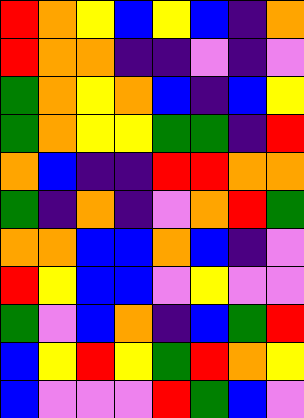[["red", "orange", "yellow", "blue", "yellow", "blue", "indigo", "orange"], ["red", "orange", "orange", "indigo", "indigo", "violet", "indigo", "violet"], ["green", "orange", "yellow", "orange", "blue", "indigo", "blue", "yellow"], ["green", "orange", "yellow", "yellow", "green", "green", "indigo", "red"], ["orange", "blue", "indigo", "indigo", "red", "red", "orange", "orange"], ["green", "indigo", "orange", "indigo", "violet", "orange", "red", "green"], ["orange", "orange", "blue", "blue", "orange", "blue", "indigo", "violet"], ["red", "yellow", "blue", "blue", "violet", "yellow", "violet", "violet"], ["green", "violet", "blue", "orange", "indigo", "blue", "green", "red"], ["blue", "yellow", "red", "yellow", "green", "red", "orange", "yellow"], ["blue", "violet", "violet", "violet", "red", "green", "blue", "violet"]]